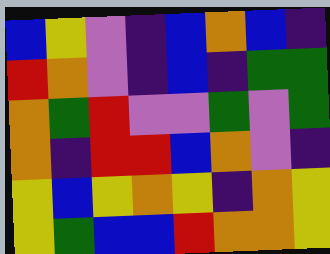[["blue", "yellow", "violet", "indigo", "blue", "orange", "blue", "indigo"], ["red", "orange", "violet", "indigo", "blue", "indigo", "green", "green"], ["orange", "green", "red", "violet", "violet", "green", "violet", "green"], ["orange", "indigo", "red", "red", "blue", "orange", "violet", "indigo"], ["yellow", "blue", "yellow", "orange", "yellow", "indigo", "orange", "yellow"], ["yellow", "green", "blue", "blue", "red", "orange", "orange", "yellow"]]